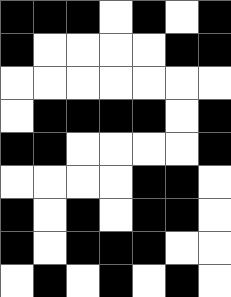[["black", "black", "black", "white", "black", "white", "black"], ["black", "white", "white", "white", "white", "black", "black"], ["white", "white", "white", "white", "white", "white", "white"], ["white", "black", "black", "black", "black", "white", "black"], ["black", "black", "white", "white", "white", "white", "black"], ["white", "white", "white", "white", "black", "black", "white"], ["black", "white", "black", "white", "black", "black", "white"], ["black", "white", "black", "black", "black", "white", "white"], ["white", "black", "white", "black", "white", "black", "white"]]